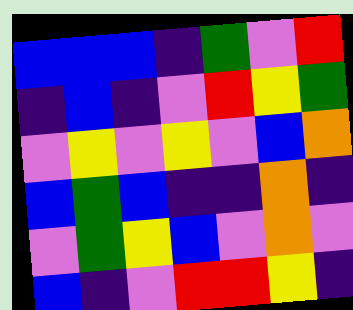[["blue", "blue", "blue", "indigo", "green", "violet", "red"], ["indigo", "blue", "indigo", "violet", "red", "yellow", "green"], ["violet", "yellow", "violet", "yellow", "violet", "blue", "orange"], ["blue", "green", "blue", "indigo", "indigo", "orange", "indigo"], ["violet", "green", "yellow", "blue", "violet", "orange", "violet"], ["blue", "indigo", "violet", "red", "red", "yellow", "indigo"]]